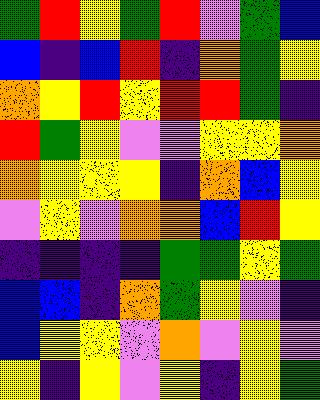[["green", "red", "yellow", "green", "red", "violet", "green", "blue"], ["blue", "indigo", "blue", "red", "indigo", "orange", "green", "yellow"], ["orange", "yellow", "red", "yellow", "red", "red", "green", "indigo"], ["red", "green", "yellow", "violet", "violet", "yellow", "yellow", "orange"], ["orange", "yellow", "yellow", "yellow", "indigo", "orange", "blue", "yellow"], ["violet", "yellow", "violet", "orange", "orange", "blue", "red", "yellow"], ["indigo", "indigo", "indigo", "indigo", "green", "green", "yellow", "green"], ["blue", "blue", "indigo", "orange", "green", "yellow", "violet", "indigo"], ["blue", "yellow", "yellow", "violet", "orange", "violet", "yellow", "violet"], ["yellow", "indigo", "yellow", "violet", "yellow", "indigo", "yellow", "green"]]